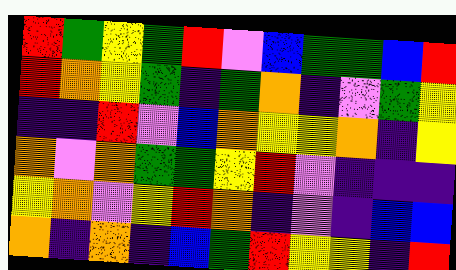[["red", "green", "yellow", "green", "red", "violet", "blue", "green", "green", "blue", "red"], ["red", "orange", "yellow", "green", "indigo", "green", "orange", "indigo", "violet", "green", "yellow"], ["indigo", "indigo", "red", "violet", "blue", "orange", "yellow", "yellow", "orange", "indigo", "yellow"], ["orange", "violet", "orange", "green", "green", "yellow", "red", "violet", "indigo", "indigo", "indigo"], ["yellow", "orange", "violet", "yellow", "red", "orange", "indigo", "violet", "indigo", "blue", "blue"], ["orange", "indigo", "orange", "indigo", "blue", "green", "red", "yellow", "yellow", "indigo", "red"]]